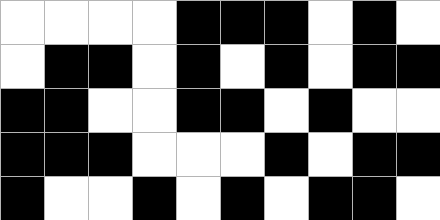[["white", "white", "white", "white", "black", "black", "black", "white", "black", "white"], ["white", "black", "black", "white", "black", "white", "black", "white", "black", "black"], ["black", "black", "white", "white", "black", "black", "white", "black", "white", "white"], ["black", "black", "black", "white", "white", "white", "black", "white", "black", "black"], ["black", "white", "white", "black", "white", "black", "white", "black", "black", "white"]]